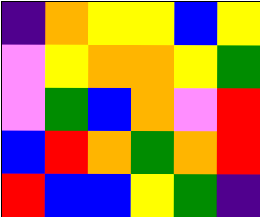[["indigo", "orange", "yellow", "yellow", "blue", "yellow"], ["violet", "yellow", "orange", "orange", "yellow", "green"], ["violet", "green", "blue", "orange", "violet", "red"], ["blue", "red", "orange", "green", "orange", "red"], ["red", "blue", "blue", "yellow", "green", "indigo"]]